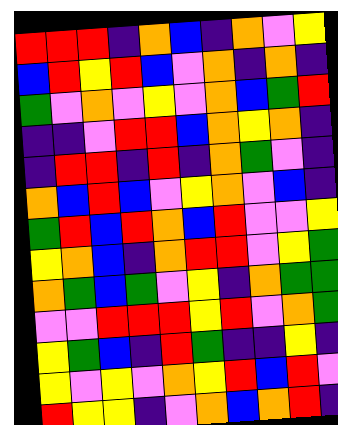[["red", "red", "red", "indigo", "orange", "blue", "indigo", "orange", "violet", "yellow"], ["blue", "red", "yellow", "red", "blue", "violet", "orange", "indigo", "orange", "indigo"], ["green", "violet", "orange", "violet", "yellow", "violet", "orange", "blue", "green", "red"], ["indigo", "indigo", "violet", "red", "red", "blue", "orange", "yellow", "orange", "indigo"], ["indigo", "red", "red", "indigo", "red", "indigo", "orange", "green", "violet", "indigo"], ["orange", "blue", "red", "blue", "violet", "yellow", "orange", "violet", "blue", "indigo"], ["green", "red", "blue", "red", "orange", "blue", "red", "violet", "violet", "yellow"], ["yellow", "orange", "blue", "indigo", "orange", "red", "red", "violet", "yellow", "green"], ["orange", "green", "blue", "green", "violet", "yellow", "indigo", "orange", "green", "green"], ["violet", "violet", "red", "red", "red", "yellow", "red", "violet", "orange", "green"], ["yellow", "green", "blue", "indigo", "red", "green", "indigo", "indigo", "yellow", "indigo"], ["yellow", "violet", "yellow", "violet", "orange", "yellow", "red", "blue", "red", "violet"], ["red", "yellow", "yellow", "indigo", "violet", "orange", "blue", "orange", "red", "indigo"]]